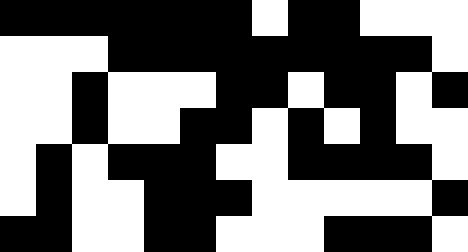[["black", "black", "black", "black", "black", "black", "black", "white", "black", "black", "white", "white", "white"], ["white", "white", "white", "black", "black", "black", "black", "black", "black", "black", "black", "black", "white"], ["white", "white", "black", "white", "white", "white", "black", "black", "white", "black", "black", "white", "black"], ["white", "white", "black", "white", "white", "black", "black", "white", "black", "white", "black", "white", "white"], ["white", "black", "white", "black", "black", "black", "white", "white", "black", "black", "black", "black", "white"], ["white", "black", "white", "white", "black", "black", "black", "white", "white", "white", "white", "white", "black"], ["black", "black", "white", "white", "black", "black", "white", "white", "white", "black", "black", "black", "white"]]